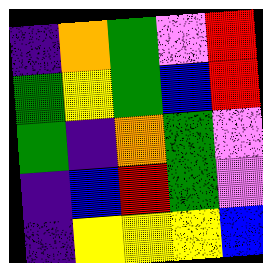[["indigo", "orange", "green", "violet", "red"], ["green", "yellow", "green", "blue", "red"], ["green", "indigo", "orange", "green", "violet"], ["indigo", "blue", "red", "green", "violet"], ["indigo", "yellow", "yellow", "yellow", "blue"]]